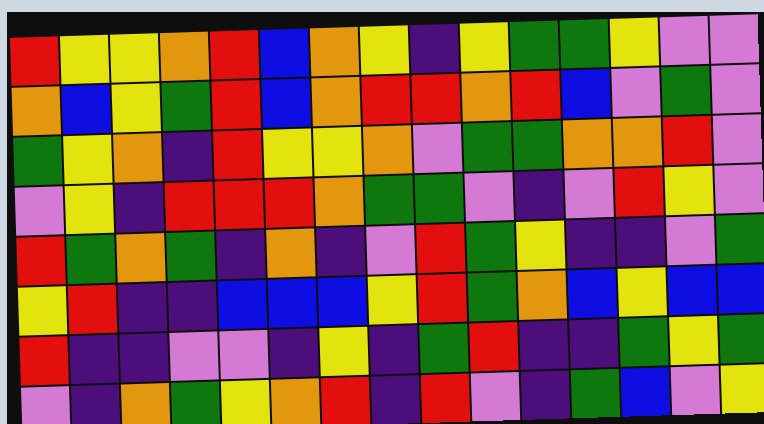[["red", "yellow", "yellow", "orange", "red", "blue", "orange", "yellow", "indigo", "yellow", "green", "green", "yellow", "violet", "violet"], ["orange", "blue", "yellow", "green", "red", "blue", "orange", "red", "red", "orange", "red", "blue", "violet", "green", "violet"], ["green", "yellow", "orange", "indigo", "red", "yellow", "yellow", "orange", "violet", "green", "green", "orange", "orange", "red", "violet"], ["violet", "yellow", "indigo", "red", "red", "red", "orange", "green", "green", "violet", "indigo", "violet", "red", "yellow", "violet"], ["red", "green", "orange", "green", "indigo", "orange", "indigo", "violet", "red", "green", "yellow", "indigo", "indigo", "violet", "green"], ["yellow", "red", "indigo", "indigo", "blue", "blue", "blue", "yellow", "red", "green", "orange", "blue", "yellow", "blue", "blue"], ["red", "indigo", "indigo", "violet", "violet", "indigo", "yellow", "indigo", "green", "red", "indigo", "indigo", "green", "yellow", "green"], ["violet", "indigo", "orange", "green", "yellow", "orange", "red", "indigo", "red", "violet", "indigo", "green", "blue", "violet", "yellow"]]